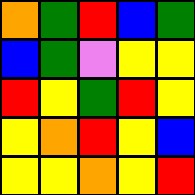[["orange", "green", "red", "blue", "green"], ["blue", "green", "violet", "yellow", "yellow"], ["red", "yellow", "green", "red", "yellow"], ["yellow", "orange", "red", "yellow", "blue"], ["yellow", "yellow", "orange", "yellow", "red"]]